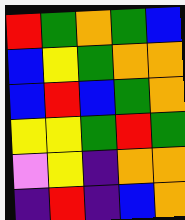[["red", "green", "orange", "green", "blue"], ["blue", "yellow", "green", "orange", "orange"], ["blue", "red", "blue", "green", "orange"], ["yellow", "yellow", "green", "red", "green"], ["violet", "yellow", "indigo", "orange", "orange"], ["indigo", "red", "indigo", "blue", "orange"]]